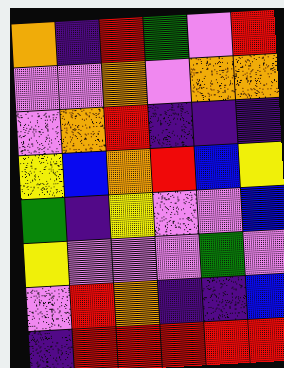[["orange", "indigo", "red", "green", "violet", "red"], ["violet", "violet", "orange", "violet", "orange", "orange"], ["violet", "orange", "red", "indigo", "indigo", "indigo"], ["yellow", "blue", "orange", "red", "blue", "yellow"], ["green", "indigo", "yellow", "violet", "violet", "blue"], ["yellow", "violet", "violet", "violet", "green", "violet"], ["violet", "red", "orange", "indigo", "indigo", "blue"], ["indigo", "red", "red", "red", "red", "red"]]